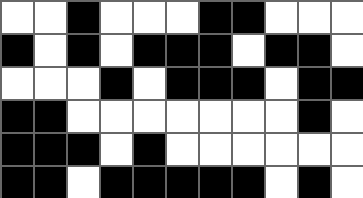[["white", "white", "black", "white", "white", "white", "black", "black", "white", "white", "white"], ["black", "white", "black", "white", "black", "black", "black", "white", "black", "black", "white"], ["white", "white", "white", "black", "white", "black", "black", "black", "white", "black", "black"], ["black", "black", "white", "white", "white", "white", "white", "white", "white", "black", "white"], ["black", "black", "black", "white", "black", "white", "white", "white", "white", "white", "white"], ["black", "black", "white", "black", "black", "black", "black", "black", "white", "black", "white"]]